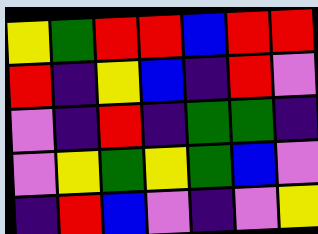[["yellow", "green", "red", "red", "blue", "red", "red"], ["red", "indigo", "yellow", "blue", "indigo", "red", "violet"], ["violet", "indigo", "red", "indigo", "green", "green", "indigo"], ["violet", "yellow", "green", "yellow", "green", "blue", "violet"], ["indigo", "red", "blue", "violet", "indigo", "violet", "yellow"]]